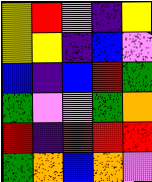[["yellow", "red", "violet", "indigo", "yellow"], ["yellow", "yellow", "indigo", "blue", "violet"], ["blue", "indigo", "blue", "red", "green"], ["green", "violet", "violet", "green", "orange"], ["red", "indigo", "red", "red", "red"], ["green", "orange", "blue", "orange", "violet"]]